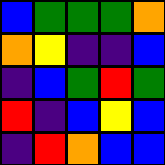[["blue", "green", "green", "green", "orange"], ["orange", "yellow", "indigo", "indigo", "blue"], ["indigo", "blue", "green", "red", "green"], ["red", "indigo", "blue", "yellow", "blue"], ["indigo", "red", "orange", "blue", "blue"]]